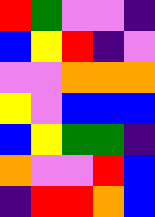[["red", "green", "violet", "violet", "indigo"], ["blue", "yellow", "red", "indigo", "violet"], ["violet", "violet", "orange", "orange", "orange"], ["yellow", "violet", "blue", "blue", "blue"], ["blue", "yellow", "green", "green", "indigo"], ["orange", "violet", "violet", "red", "blue"], ["indigo", "red", "red", "orange", "blue"]]